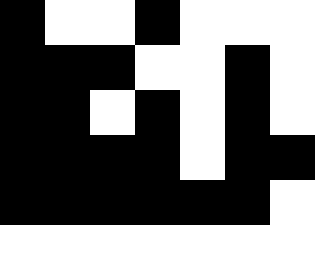[["black", "white", "white", "black", "white", "white", "white"], ["black", "black", "black", "white", "white", "black", "white"], ["black", "black", "white", "black", "white", "black", "white"], ["black", "black", "black", "black", "white", "black", "black"], ["black", "black", "black", "black", "black", "black", "white"], ["white", "white", "white", "white", "white", "white", "white"]]